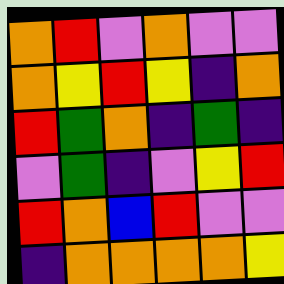[["orange", "red", "violet", "orange", "violet", "violet"], ["orange", "yellow", "red", "yellow", "indigo", "orange"], ["red", "green", "orange", "indigo", "green", "indigo"], ["violet", "green", "indigo", "violet", "yellow", "red"], ["red", "orange", "blue", "red", "violet", "violet"], ["indigo", "orange", "orange", "orange", "orange", "yellow"]]